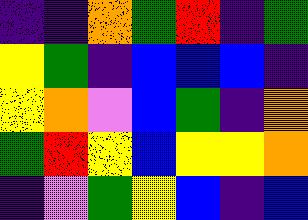[["indigo", "indigo", "orange", "green", "red", "indigo", "green"], ["yellow", "green", "indigo", "blue", "blue", "blue", "indigo"], ["yellow", "orange", "violet", "blue", "green", "indigo", "orange"], ["green", "red", "yellow", "blue", "yellow", "yellow", "orange"], ["indigo", "violet", "green", "yellow", "blue", "indigo", "blue"]]